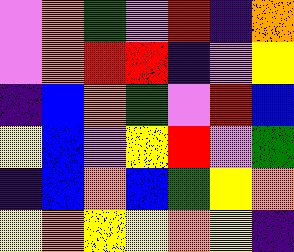[["violet", "orange", "green", "violet", "red", "indigo", "orange"], ["violet", "orange", "red", "red", "indigo", "violet", "yellow"], ["indigo", "blue", "orange", "green", "violet", "red", "blue"], ["yellow", "blue", "violet", "yellow", "red", "violet", "green"], ["indigo", "blue", "orange", "blue", "green", "yellow", "orange"], ["yellow", "orange", "yellow", "yellow", "orange", "yellow", "indigo"]]